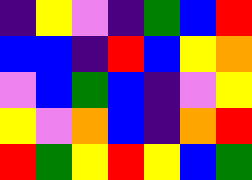[["indigo", "yellow", "violet", "indigo", "green", "blue", "red"], ["blue", "blue", "indigo", "red", "blue", "yellow", "orange"], ["violet", "blue", "green", "blue", "indigo", "violet", "yellow"], ["yellow", "violet", "orange", "blue", "indigo", "orange", "red"], ["red", "green", "yellow", "red", "yellow", "blue", "green"]]